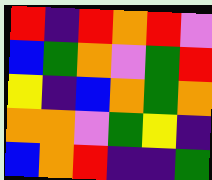[["red", "indigo", "red", "orange", "red", "violet"], ["blue", "green", "orange", "violet", "green", "red"], ["yellow", "indigo", "blue", "orange", "green", "orange"], ["orange", "orange", "violet", "green", "yellow", "indigo"], ["blue", "orange", "red", "indigo", "indigo", "green"]]